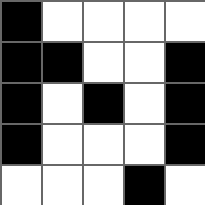[["black", "white", "white", "white", "white"], ["black", "black", "white", "white", "black"], ["black", "white", "black", "white", "black"], ["black", "white", "white", "white", "black"], ["white", "white", "white", "black", "white"]]